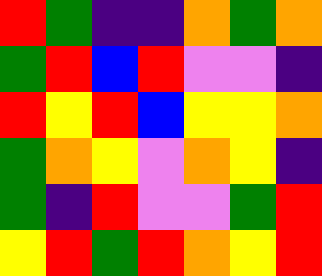[["red", "green", "indigo", "indigo", "orange", "green", "orange"], ["green", "red", "blue", "red", "violet", "violet", "indigo"], ["red", "yellow", "red", "blue", "yellow", "yellow", "orange"], ["green", "orange", "yellow", "violet", "orange", "yellow", "indigo"], ["green", "indigo", "red", "violet", "violet", "green", "red"], ["yellow", "red", "green", "red", "orange", "yellow", "red"]]